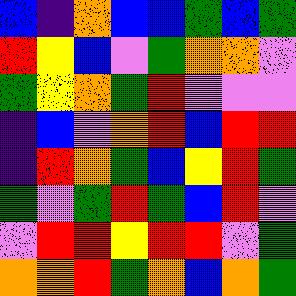[["blue", "indigo", "orange", "blue", "blue", "green", "blue", "green"], ["red", "yellow", "blue", "violet", "green", "orange", "orange", "violet"], ["green", "yellow", "orange", "green", "red", "violet", "violet", "violet"], ["indigo", "blue", "violet", "orange", "red", "blue", "red", "red"], ["indigo", "red", "orange", "green", "blue", "yellow", "red", "green"], ["green", "violet", "green", "red", "green", "blue", "red", "violet"], ["violet", "red", "red", "yellow", "red", "red", "violet", "green"], ["orange", "orange", "red", "green", "orange", "blue", "orange", "green"]]